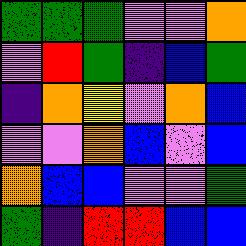[["green", "green", "green", "violet", "violet", "orange"], ["violet", "red", "green", "indigo", "blue", "green"], ["indigo", "orange", "yellow", "violet", "orange", "blue"], ["violet", "violet", "orange", "blue", "violet", "blue"], ["orange", "blue", "blue", "violet", "violet", "green"], ["green", "indigo", "red", "red", "blue", "blue"]]